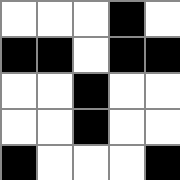[["white", "white", "white", "black", "white"], ["black", "black", "white", "black", "black"], ["white", "white", "black", "white", "white"], ["white", "white", "black", "white", "white"], ["black", "white", "white", "white", "black"]]